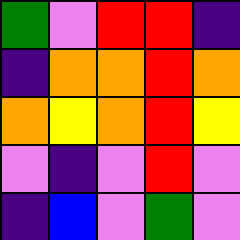[["green", "violet", "red", "red", "indigo"], ["indigo", "orange", "orange", "red", "orange"], ["orange", "yellow", "orange", "red", "yellow"], ["violet", "indigo", "violet", "red", "violet"], ["indigo", "blue", "violet", "green", "violet"]]